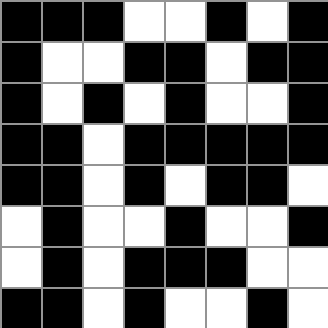[["black", "black", "black", "white", "white", "black", "white", "black"], ["black", "white", "white", "black", "black", "white", "black", "black"], ["black", "white", "black", "white", "black", "white", "white", "black"], ["black", "black", "white", "black", "black", "black", "black", "black"], ["black", "black", "white", "black", "white", "black", "black", "white"], ["white", "black", "white", "white", "black", "white", "white", "black"], ["white", "black", "white", "black", "black", "black", "white", "white"], ["black", "black", "white", "black", "white", "white", "black", "white"]]